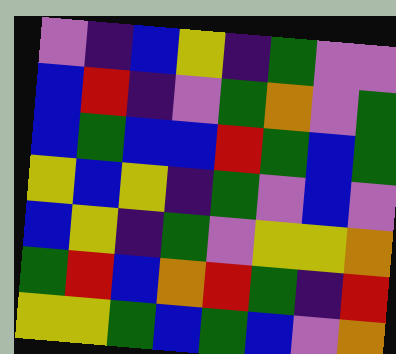[["violet", "indigo", "blue", "yellow", "indigo", "green", "violet", "violet"], ["blue", "red", "indigo", "violet", "green", "orange", "violet", "green"], ["blue", "green", "blue", "blue", "red", "green", "blue", "green"], ["yellow", "blue", "yellow", "indigo", "green", "violet", "blue", "violet"], ["blue", "yellow", "indigo", "green", "violet", "yellow", "yellow", "orange"], ["green", "red", "blue", "orange", "red", "green", "indigo", "red"], ["yellow", "yellow", "green", "blue", "green", "blue", "violet", "orange"]]